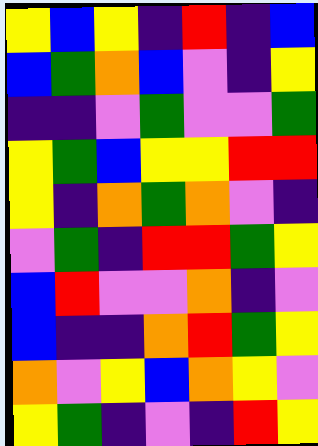[["yellow", "blue", "yellow", "indigo", "red", "indigo", "blue"], ["blue", "green", "orange", "blue", "violet", "indigo", "yellow"], ["indigo", "indigo", "violet", "green", "violet", "violet", "green"], ["yellow", "green", "blue", "yellow", "yellow", "red", "red"], ["yellow", "indigo", "orange", "green", "orange", "violet", "indigo"], ["violet", "green", "indigo", "red", "red", "green", "yellow"], ["blue", "red", "violet", "violet", "orange", "indigo", "violet"], ["blue", "indigo", "indigo", "orange", "red", "green", "yellow"], ["orange", "violet", "yellow", "blue", "orange", "yellow", "violet"], ["yellow", "green", "indigo", "violet", "indigo", "red", "yellow"]]